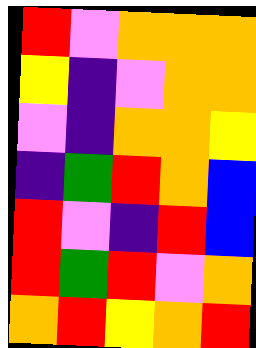[["red", "violet", "orange", "orange", "orange"], ["yellow", "indigo", "violet", "orange", "orange"], ["violet", "indigo", "orange", "orange", "yellow"], ["indigo", "green", "red", "orange", "blue"], ["red", "violet", "indigo", "red", "blue"], ["red", "green", "red", "violet", "orange"], ["orange", "red", "yellow", "orange", "red"]]